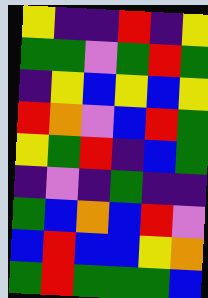[["yellow", "indigo", "indigo", "red", "indigo", "yellow"], ["green", "green", "violet", "green", "red", "green"], ["indigo", "yellow", "blue", "yellow", "blue", "yellow"], ["red", "orange", "violet", "blue", "red", "green"], ["yellow", "green", "red", "indigo", "blue", "green"], ["indigo", "violet", "indigo", "green", "indigo", "indigo"], ["green", "blue", "orange", "blue", "red", "violet"], ["blue", "red", "blue", "blue", "yellow", "orange"], ["green", "red", "green", "green", "green", "blue"]]